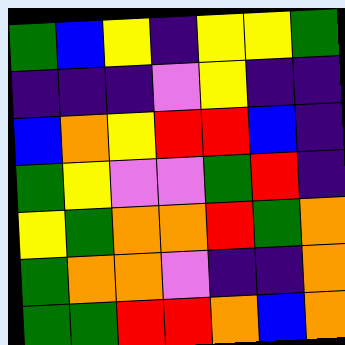[["green", "blue", "yellow", "indigo", "yellow", "yellow", "green"], ["indigo", "indigo", "indigo", "violet", "yellow", "indigo", "indigo"], ["blue", "orange", "yellow", "red", "red", "blue", "indigo"], ["green", "yellow", "violet", "violet", "green", "red", "indigo"], ["yellow", "green", "orange", "orange", "red", "green", "orange"], ["green", "orange", "orange", "violet", "indigo", "indigo", "orange"], ["green", "green", "red", "red", "orange", "blue", "orange"]]